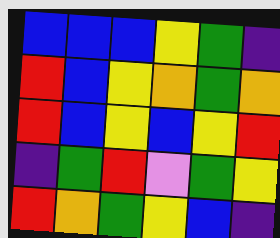[["blue", "blue", "blue", "yellow", "green", "indigo"], ["red", "blue", "yellow", "orange", "green", "orange"], ["red", "blue", "yellow", "blue", "yellow", "red"], ["indigo", "green", "red", "violet", "green", "yellow"], ["red", "orange", "green", "yellow", "blue", "indigo"]]